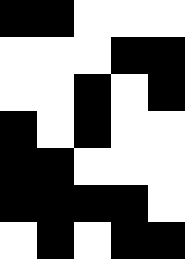[["black", "black", "white", "white", "white"], ["white", "white", "white", "black", "black"], ["white", "white", "black", "white", "black"], ["black", "white", "black", "white", "white"], ["black", "black", "white", "white", "white"], ["black", "black", "black", "black", "white"], ["white", "black", "white", "black", "black"]]